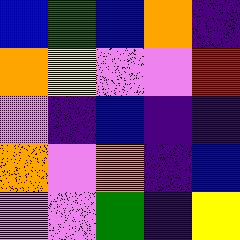[["blue", "green", "blue", "orange", "indigo"], ["orange", "yellow", "violet", "violet", "red"], ["violet", "indigo", "blue", "indigo", "indigo"], ["orange", "violet", "orange", "indigo", "blue"], ["violet", "violet", "green", "indigo", "yellow"]]